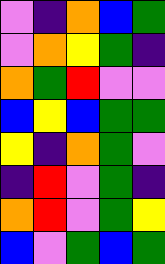[["violet", "indigo", "orange", "blue", "green"], ["violet", "orange", "yellow", "green", "indigo"], ["orange", "green", "red", "violet", "violet"], ["blue", "yellow", "blue", "green", "green"], ["yellow", "indigo", "orange", "green", "violet"], ["indigo", "red", "violet", "green", "indigo"], ["orange", "red", "violet", "green", "yellow"], ["blue", "violet", "green", "blue", "green"]]